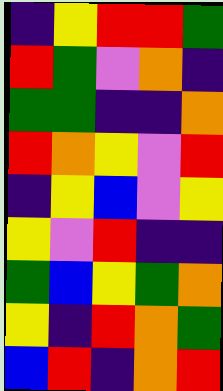[["indigo", "yellow", "red", "red", "green"], ["red", "green", "violet", "orange", "indigo"], ["green", "green", "indigo", "indigo", "orange"], ["red", "orange", "yellow", "violet", "red"], ["indigo", "yellow", "blue", "violet", "yellow"], ["yellow", "violet", "red", "indigo", "indigo"], ["green", "blue", "yellow", "green", "orange"], ["yellow", "indigo", "red", "orange", "green"], ["blue", "red", "indigo", "orange", "red"]]